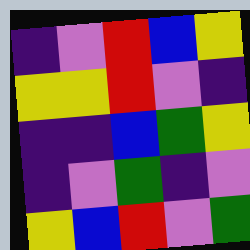[["indigo", "violet", "red", "blue", "yellow"], ["yellow", "yellow", "red", "violet", "indigo"], ["indigo", "indigo", "blue", "green", "yellow"], ["indigo", "violet", "green", "indigo", "violet"], ["yellow", "blue", "red", "violet", "green"]]